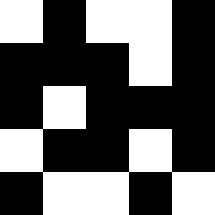[["white", "black", "white", "white", "black"], ["black", "black", "black", "white", "black"], ["black", "white", "black", "black", "black"], ["white", "black", "black", "white", "black"], ["black", "white", "white", "black", "white"]]